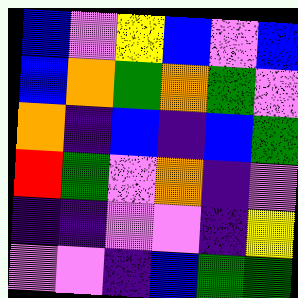[["blue", "violet", "yellow", "blue", "violet", "blue"], ["blue", "orange", "green", "orange", "green", "violet"], ["orange", "indigo", "blue", "indigo", "blue", "green"], ["red", "green", "violet", "orange", "indigo", "violet"], ["indigo", "indigo", "violet", "violet", "indigo", "yellow"], ["violet", "violet", "indigo", "blue", "green", "green"]]